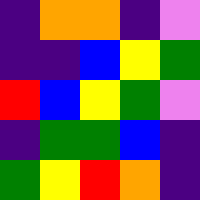[["indigo", "orange", "orange", "indigo", "violet"], ["indigo", "indigo", "blue", "yellow", "green"], ["red", "blue", "yellow", "green", "violet"], ["indigo", "green", "green", "blue", "indigo"], ["green", "yellow", "red", "orange", "indigo"]]